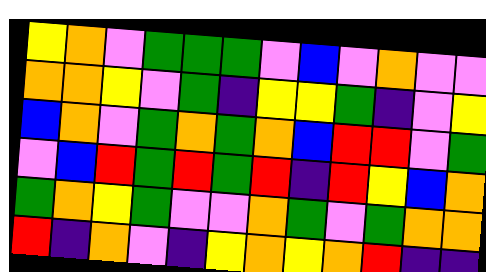[["yellow", "orange", "violet", "green", "green", "green", "violet", "blue", "violet", "orange", "violet", "violet"], ["orange", "orange", "yellow", "violet", "green", "indigo", "yellow", "yellow", "green", "indigo", "violet", "yellow"], ["blue", "orange", "violet", "green", "orange", "green", "orange", "blue", "red", "red", "violet", "green"], ["violet", "blue", "red", "green", "red", "green", "red", "indigo", "red", "yellow", "blue", "orange"], ["green", "orange", "yellow", "green", "violet", "violet", "orange", "green", "violet", "green", "orange", "orange"], ["red", "indigo", "orange", "violet", "indigo", "yellow", "orange", "yellow", "orange", "red", "indigo", "indigo"]]